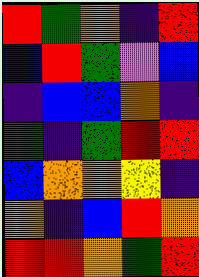[["red", "green", "orange", "indigo", "red"], ["blue", "red", "green", "violet", "blue"], ["indigo", "blue", "blue", "orange", "indigo"], ["green", "indigo", "green", "red", "red"], ["blue", "orange", "orange", "yellow", "indigo"], ["orange", "indigo", "blue", "red", "orange"], ["red", "red", "orange", "green", "red"]]